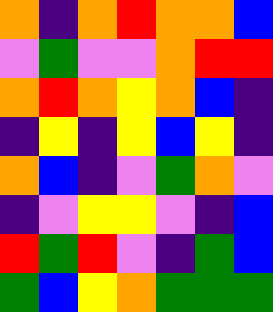[["orange", "indigo", "orange", "red", "orange", "orange", "blue"], ["violet", "green", "violet", "violet", "orange", "red", "red"], ["orange", "red", "orange", "yellow", "orange", "blue", "indigo"], ["indigo", "yellow", "indigo", "yellow", "blue", "yellow", "indigo"], ["orange", "blue", "indigo", "violet", "green", "orange", "violet"], ["indigo", "violet", "yellow", "yellow", "violet", "indigo", "blue"], ["red", "green", "red", "violet", "indigo", "green", "blue"], ["green", "blue", "yellow", "orange", "green", "green", "green"]]